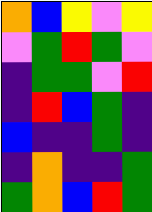[["orange", "blue", "yellow", "violet", "yellow"], ["violet", "green", "red", "green", "violet"], ["indigo", "green", "green", "violet", "red"], ["indigo", "red", "blue", "green", "indigo"], ["blue", "indigo", "indigo", "green", "indigo"], ["indigo", "orange", "indigo", "indigo", "green"], ["green", "orange", "blue", "red", "green"]]